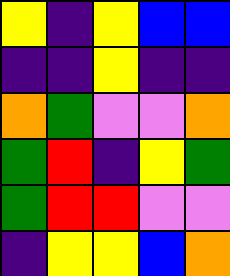[["yellow", "indigo", "yellow", "blue", "blue"], ["indigo", "indigo", "yellow", "indigo", "indigo"], ["orange", "green", "violet", "violet", "orange"], ["green", "red", "indigo", "yellow", "green"], ["green", "red", "red", "violet", "violet"], ["indigo", "yellow", "yellow", "blue", "orange"]]